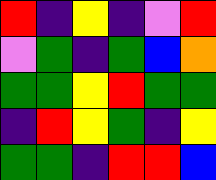[["red", "indigo", "yellow", "indigo", "violet", "red"], ["violet", "green", "indigo", "green", "blue", "orange"], ["green", "green", "yellow", "red", "green", "green"], ["indigo", "red", "yellow", "green", "indigo", "yellow"], ["green", "green", "indigo", "red", "red", "blue"]]